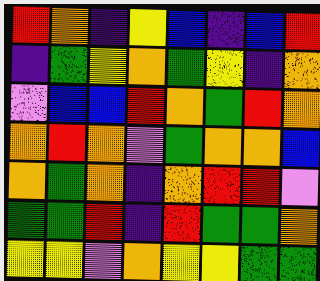[["red", "orange", "indigo", "yellow", "blue", "indigo", "blue", "red"], ["indigo", "green", "yellow", "orange", "green", "yellow", "indigo", "orange"], ["violet", "blue", "blue", "red", "orange", "green", "red", "orange"], ["orange", "red", "orange", "violet", "green", "orange", "orange", "blue"], ["orange", "green", "orange", "indigo", "orange", "red", "red", "violet"], ["green", "green", "red", "indigo", "red", "green", "green", "orange"], ["yellow", "yellow", "violet", "orange", "yellow", "yellow", "green", "green"]]